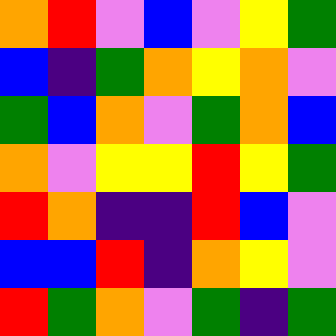[["orange", "red", "violet", "blue", "violet", "yellow", "green"], ["blue", "indigo", "green", "orange", "yellow", "orange", "violet"], ["green", "blue", "orange", "violet", "green", "orange", "blue"], ["orange", "violet", "yellow", "yellow", "red", "yellow", "green"], ["red", "orange", "indigo", "indigo", "red", "blue", "violet"], ["blue", "blue", "red", "indigo", "orange", "yellow", "violet"], ["red", "green", "orange", "violet", "green", "indigo", "green"]]